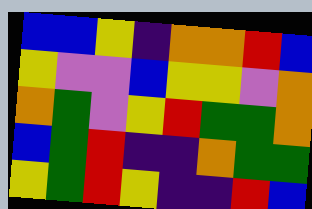[["blue", "blue", "yellow", "indigo", "orange", "orange", "red", "blue"], ["yellow", "violet", "violet", "blue", "yellow", "yellow", "violet", "orange"], ["orange", "green", "violet", "yellow", "red", "green", "green", "orange"], ["blue", "green", "red", "indigo", "indigo", "orange", "green", "green"], ["yellow", "green", "red", "yellow", "indigo", "indigo", "red", "blue"]]